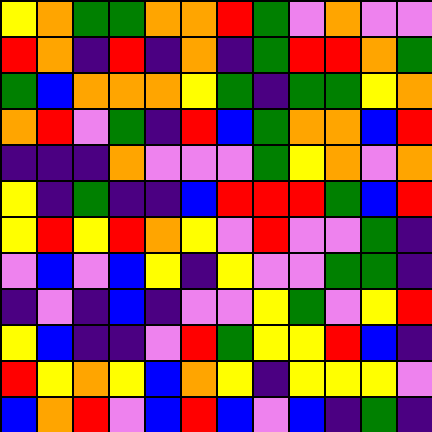[["yellow", "orange", "green", "green", "orange", "orange", "red", "green", "violet", "orange", "violet", "violet"], ["red", "orange", "indigo", "red", "indigo", "orange", "indigo", "green", "red", "red", "orange", "green"], ["green", "blue", "orange", "orange", "orange", "yellow", "green", "indigo", "green", "green", "yellow", "orange"], ["orange", "red", "violet", "green", "indigo", "red", "blue", "green", "orange", "orange", "blue", "red"], ["indigo", "indigo", "indigo", "orange", "violet", "violet", "violet", "green", "yellow", "orange", "violet", "orange"], ["yellow", "indigo", "green", "indigo", "indigo", "blue", "red", "red", "red", "green", "blue", "red"], ["yellow", "red", "yellow", "red", "orange", "yellow", "violet", "red", "violet", "violet", "green", "indigo"], ["violet", "blue", "violet", "blue", "yellow", "indigo", "yellow", "violet", "violet", "green", "green", "indigo"], ["indigo", "violet", "indigo", "blue", "indigo", "violet", "violet", "yellow", "green", "violet", "yellow", "red"], ["yellow", "blue", "indigo", "indigo", "violet", "red", "green", "yellow", "yellow", "red", "blue", "indigo"], ["red", "yellow", "orange", "yellow", "blue", "orange", "yellow", "indigo", "yellow", "yellow", "yellow", "violet"], ["blue", "orange", "red", "violet", "blue", "red", "blue", "violet", "blue", "indigo", "green", "indigo"]]